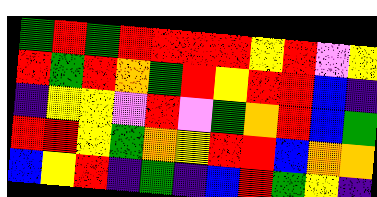[["green", "red", "green", "red", "red", "red", "red", "yellow", "red", "violet", "yellow"], ["red", "green", "red", "orange", "green", "red", "yellow", "red", "red", "blue", "indigo"], ["indigo", "yellow", "yellow", "violet", "red", "violet", "green", "orange", "red", "blue", "green"], ["red", "red", "yellow", "green", "orange", "yellow", "red", "red", "blue", "orange", "orange"], ["blue", "yellow", "red", "indigo", "green", "indigo", "blue", "red", "green", "yellow", "indigo"]]